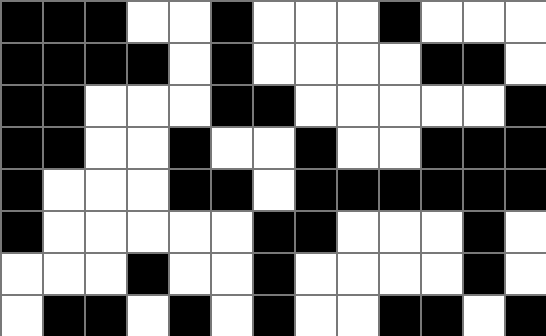[["black", "black", "black", "white", "white", "black", "white", "white", "white", "black", "white", "white", "white"], ["black", "black", "black", "black", "white", "black", "white", "white", "white", "white", "black", "black", "white"], ["black", "black", "white", "white", "white", "black", "black", "white", "white", "white", "white", "white", "black"], ["black", "black", "white", "white", "black", "white", "white", "black", "white", "white", "black", "black", "black"], ["black", "white", "white", "white", "black", "black", "white", "black", "black", "black", "black", "black", "black"], ["black", "white", "white", "white", "white", "white", "black", "black", "white", "white", "white", "black", "white"], ["white", "white", "white", "black", "white", "white", "black", "white", "white", "white", "white", "black", "white"], ["white", "black", "black", "white", "black", "white", "black", "white", "white", "black", "black", "white", "black"]]